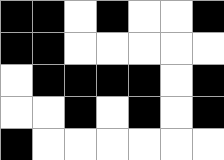[["black", "black", "white", "black", "white", "white", "black"], ["black", "black", "white", "white", "white", "white", "white"], ["white", "black", "black", "black", "black", "white", "black"], ["white", "white", "black", "white", "black", "white", "black"], ["black", "white", "white", "white", "white", "white", "white"]]